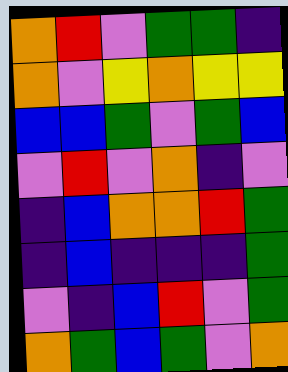[["orange", "red", "violet", "green", "green", "indigo"], ["orange", "violet", "yellow", "orange", "yellow", "yellow"], ["blue", "blue", "green", "violet", "green", "blue"], ["violet", "red", "violet", "orange", "indigo", "violet"], ["indigo", "blue", "orange", "orange", "red", "green"], ["indigo", "blue", "indigo", "indigo", "indigo", "green"], ["violet", "indigo", "blue", "red", "violet", "green"], ["orange", "green", "blue", "green", "violet", "orange"]]